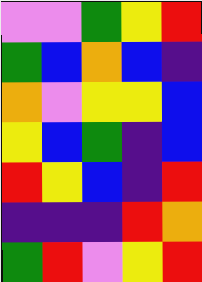[["violet", "violet", "green", "yellow", "red"], ["green", "blue", "orange", "blue", "indigo"], ["orange", "violet", "yellow", "yellow", "blue"], ["yellow", "blue", "green", "indigo", "blue"], ["red", "yellow", "blue", "indigo", "red"], ["indigo", "indigo", "indigo", "red", "orange"], ["green", "red", "violet", "yellow", "red"]]